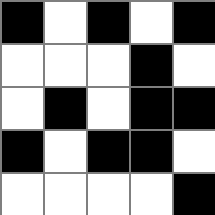[["black", "white", "black", "white", "black"], ["white", "white", "white", "black", "white"], ["white", "black", "white", "black", "black"], ["black", "white", "black", "black", "white"], ["white", "white", "white", "white", "black"]]